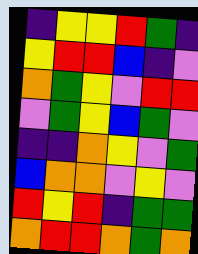[["indigo", "yellow", "yellow", "red", "green", "indigo"], ["yellow", "red", "red", "blue", "indigo", "violet"], ["orange", "green", "yellow", "violet", "red", "red"], ["violet", "green", "yellow", "blue", "green", "violet"], ["indigo", "indigo", "orange", "yellow", "violet", "green"], ["blue", "orange", "orange", "violet", "yellow", "violet"], ["red", "yellow", "red", "indigo", "green", "green"], ["orange", "red", "red", "orange", "green", "orange"]]